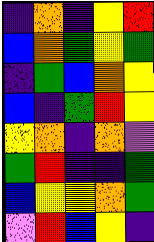[["indigo", "orange", "indigo", "yellow", "red"], ["blue", "orange", "green", "yellow", "green"], ["indigo", "green", "blue", "orange", "yellow"], ["blue", "indigo", "green", "red", "yellow"], ["yellow", "orange", "indigo", "orange", "violet"], ["green", "red", "indigo", "indigo", "green"], ["blue", "yellow", "yellow", "orange", "green"], ["violet", "red", "blue", "yellow", "indigo"]]